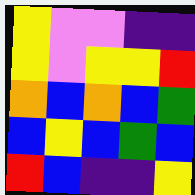[["yellow", "violet", "violet", "indigo", "indigo"], ["yellow", "violet", "yellow", "yellow", "red"], ["orange", "blue", "orange", "blue", "green"], ["blue", "yellow", "blue", "green", "blue"], ["red", "blue", "indigo", "indigo", "yellow"]]